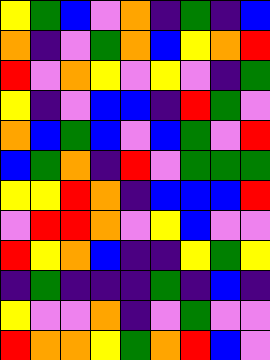[["yellow", "green", "blue", "violet", "orange", "indigo", "green", "indigo", "blue"], ["orange", "indigo", "violet", "green", "orange", "blue", "yellow", "orange", "red"], ["red", "violet", "orange", "yellow", "violet", "yellow", "violet", "indigo", "green"], ["yellow", "indigo", "violet", "blue", "blue", "indigo", "red", "green", "violet"], ["orange", "blue", "green", "blue", "violet", "blue", "green", "violet", "red"], ["blue", "green", "orange", "indigo", "red", "violet", "green", "green", "green"], ["yellow", "yellow", "red", "orange", "indigo", "blue", "blue", "blue", "red"], ["violet", "red", "red", "orange", "violet", "yellow", "blue", "violet", "violet"], ["red", "yellow", "orange", "blue", "indigo", "indigo", "yellow", "green", "yellow"], ["indigo", "green", "indigo", "indigo", "indigo", "green", "indigo", "blue", "indigo"], ["yellow", "violet", "violet", "orange", "indigo", "violet", "green", "violet", "violet"], ["red", "orange", "orange", "yellow", "green", "orange", "red", "blue", "violet"]]